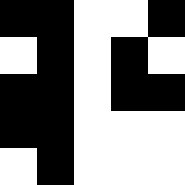[["black", "black", "white", "white", "black"], ["white", "black", "white", "black", "white"], ["black", "black", "white", "black", "black"], ["black", "black", "white", "white", "white"], ["white", "black", "white", "white", "white"]]